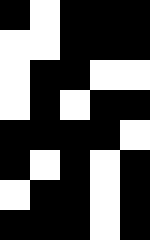[["black", "white", "black", "black", "black"], ["white", "white", "black", "black", "black"], ["white", "black", "black", "white", "white"], ["white", "black", "white", "black", "black"], ["black", "black", "black", "black", "white"], ["black", "white", "black", "white", "black"], ["white", "black", "black", "white", "black"], ["black", "black", "black", "white", "black"]]